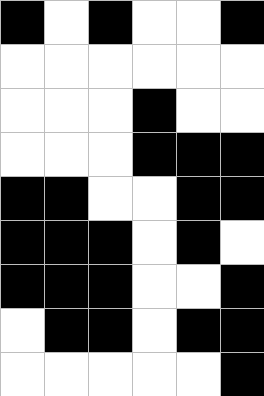[["black", "white", "black", "white", "white", "black"], ["white", "white", "white", "white", "white", "white"], ["white", "white", "white", "black", "white", "white"], ["white", "white", "white", "black", "black", "black"], ["black", "black", "white", "white", "black", "black"], ["black", "black", "black", "white", "black", "white"], ["black", "black", "black", "white", "white", "black"], ["white", "black", "black", "white", "black", "black"], ["white", "white", "white", "white", "white", "black"]]